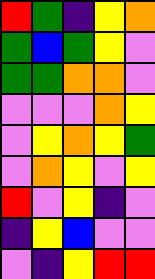[["red", "green", "indigo", "yellow", "orange"], ["green", "blue", "green", "yellow", "violet"], ["green", "green", "orange", "orange", "violet"], ["violet", "violet", "violet", "orange", "yellow"], ["violet", "yellow", "orange", "yellow", "green"], ["violet", "orange", "yellow", "violet", "yellow"], ["red", "violet", "yellow", "indigo", "violet"], ["indigo", "yellow", "blue", "violet", "violet"], ["violet", "indigo", "yellow", "red", "red"]]